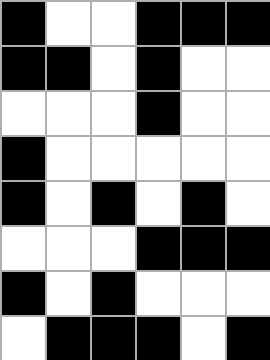[["black", "white", "white", "black", "black", "black"], ["black", "black", "white", "black", "white", "white"], ["white", "white", "white", "black", "white", "white"], ["black", "white", "white", "white", "white", "white"], ["black", "white", "black", "white", "black", "white"], ["white", "white", "white", "black", "black", "black"], ["black", "white", "black", "white", "white", "white"], ["white", "black", "black", "black", "white", "black"]]